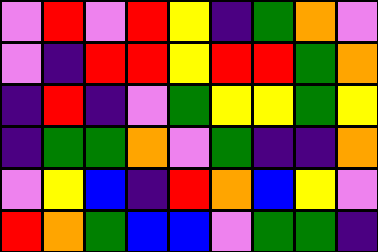[["violet", "red", "violet", "red", "yellow", "indigo", "green", "orange", "violet"], ["violet", "indigo", "red", "red", "yellow", "red", "red", "green", "orange"], ["indigo", "red", "indigo", "violet", "green", "yellow", "yellow", "green", "yellow"], ["indigo", "green", "green", "orange", "violet", "green", "indigo", "indigo", "orange"], ["violet", "yellow", "blue", "indigo", "red", "orange", "blue", "yellow", "violet"], ["red", "orange", "green", "blue", "blue", "violet", "green", "green", "indigo"]]